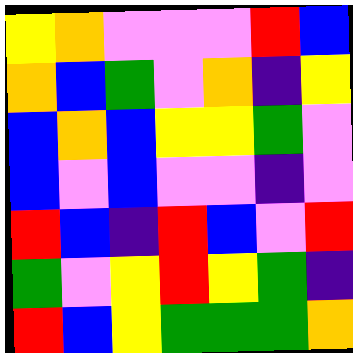[["yellow", "orange", "violet", "violet", "violet", "red", "blue"], ["orange", "blue", "green", "violet", "orange", "indigo", "yellow"], ["blue", "orange", "blue", "yellow", "yellow", "green", "violet"], ["blue", "violet", "blue", "violet", "violet", "indigo", "violet"], ["red", "blue", "indigo", "red", "blue", "violet", "red"], ["green", "violet", "yellow", "red", "yellow", "green", "indigo"], ["red", "blue", "yellow", "green", "green", "green", "orange"]]